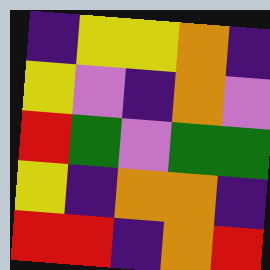[["indigo", "yellow", "yellow", "orange", "indigo"], ["yellow", "violet", "indigo", "orange", "violet"], ["red", "green", "violet", "green", "green"], ["yellow", "indigo", "orange", "orange", "indigo"], ["red", "red", "indigo", "orange", "red"]]